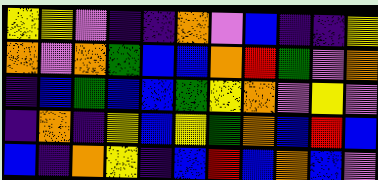[["yellow", "yellow", "violet", "indigo", "indigo", "orange", "violet", "blue", "indigo", "indigo", "yellow"], ["orange", "violet", "orange", "green", "blue", "blue", "orange", "red", "green", "violet", "orange"], ["indigo", "blue", "green", "blue", "blue", "green", "yellow", "orange", "violet", "yellow", "violet"], ["indigo", "orange", "indigo", "yellow", "blue", "yellow", "green", "orange", "blue", "red", "blue"], ["blue", "indigo", "orange", "yellow", "indigo", "blue", "red", "blue", "orange", "blue", "violet"]]